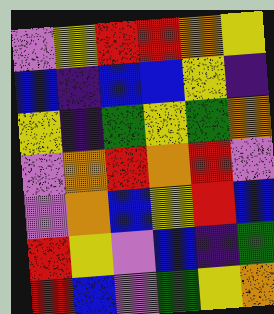[["violet", "yellow", "red", "red", "orange", "yellow"], ["blue", "indigo", "blue", "blue", "yellow", "indigo"], ["yellow", "indigo", "green", "yellow", "green", "orange"], ["violet", "orange", "red", "orange", "red", "violet"], ["violet", "orange", "blue", "yellow", "red", "blue"], ["red", "yellow", "violet", "blue", "indigo", "green"], ["red", "blue", "violet", "green", "yellow", "orange"]]